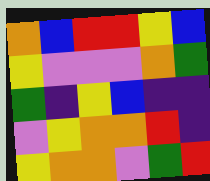[["orange", "blue", "red", "red", "yellow", "blue"], ["yellow", "violet", "violet", "violet", "orange", "green"], ["green", "indigo", "yellow", "blue", "indigo", "indigo"], ["violet", "yellow", "orange", "orange", "red", "indigo"], ["yellow", "orange", "orange", "violet", "green", "red"]]